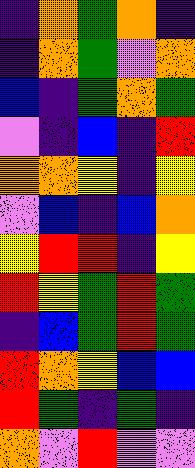[["indigo", "orange", "green", "orange", "indigo"], ["indigo", "orange", "green", "violet", "orange"], ["blue", "indigo", "green", "orange", "green"], ["violet", "indigo", "blue", "indigo", "red"], ["orange", "orange", "yellow", "indigo", "yellow"], ["violet", "blue", "indigo", "blue", "orange"], ["yellow", "red", "red", "indigo", "yellow"], ["red", "yellow", "green", "red", "green"], ["indigo", "blue", "green", "red", "green"], ["red", "orange", "yellow", "blue", "blue"], ["red", "green", "indigo", "green", "indigo"], ["orange", "violet", "red", "violet", "violet"]]